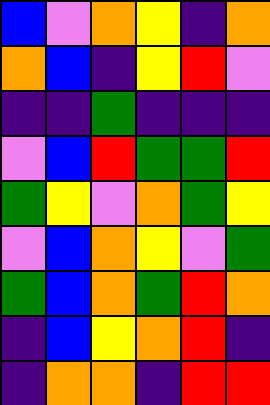[["blue", "violet", "orange", "yellow", "indigo", "orange"], ["orange", "blue", "indigo", "yellow", "red", "violet"], ["indigo", "indigo", "green", "indigo", "indigo", "indigo"], ["violet", "blue", "red", "green", "green", "red"], ["green", "yellow", "violet", "orange", "green", "yellow"], ["violet", "blue", "orange", "yellow", "violet", "green"], ["green", "blue", "orange", "green", "red", "orange"], ["indigo", "blue", "yellow", "orange", "red", "indigo"], ["indigo", "orange", "orange", "indigo", "red", "red"]]